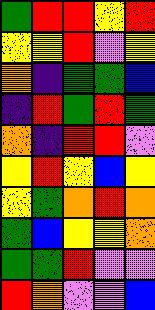[["green", "red", "red", "yellow", "red"], ["yellow", "yellow", "red", "violet", "yellow"], ["orange", "indigo", "green", "green", "blue"], ["indigo", "red", "green", "red", "green"], ["orange", "indigo", "red", "red", "violet"], ["yellow", "red", "yellow", "blue", "yellow"], ["yellow", "green", "orange", "red", "orange"], ["green", "blue", "yellow", "yellow", "orange"], ["green", "green", "red", "violet", "violet"], ["red", "orange", "violet", "violet", "blue"]]